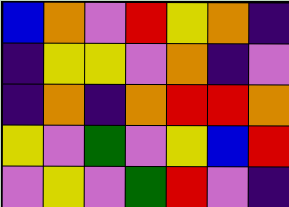[["blue", "orange", "violet", "red", "yellow", "orange", "indigo"], ["indigo", "yellow", "yellow", "violet", "orange", "indigo", "violet"], ["indigo", "orange", "indigo", "orange", "red", "red", "orange"], ["yellow", "violet", "green", "violet", "yellow", "blue", "red"], ["violet", "yellow", "violet", "green", "red", "violet", "indigo"]]